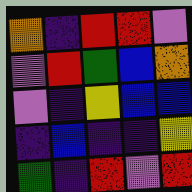[["orange", "indigo", "red", "red", "violet"], ["violet", "red", "green", "blue", "orange"], ["violet", "indigo", "yellow", "blue", "blue"], ["indigo", "blue", "indigo", "indigo", "yellow"], ["green", "indigo", "red", "violet", "red"]]